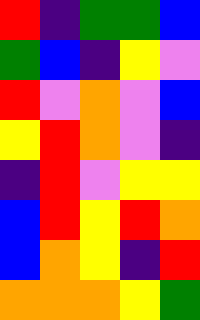[["red", "indigo", "green", "green", "blue"], ["green", "blue", "indigo", "yellow", "violet"], ["red", "violet", "orange", "violet", "blue"], ["yellow", "red", "orange", "violet", "indigo"], ["indigo", "red", "violet", "yellow", "yellow"], ["blue", "red", "yellow", "red", "orange"], ["blue", "orange", "yellow", "indigo", "red"], ["orange", "orange", "orange", "yellow", "green"]]